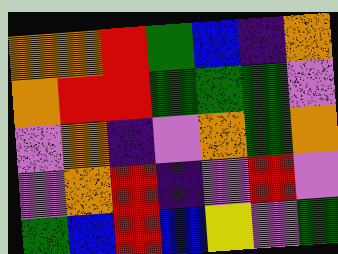[["orange", "orange", "red", "green", "blue", "indigo", "orange"], ["orange", "red", "red", "green", "green", "green", "violet"], ["violet", "orange", "indigo", "violet", "orange", "green", "orange"], ["violet", "orange", "red", "indigo", "violet", "red", "violet"], ["green", "blue", "red", "blue", "yellow", "violet", "green"]]